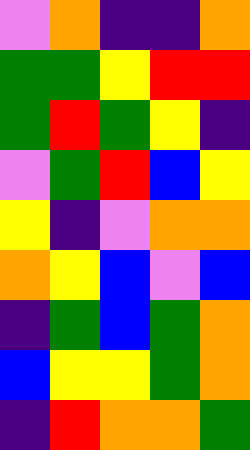[["violet", "orange", "indigo", "indigo", "orange"], ["green", "green", "yellow", "red", "red"], ["green", "red", "green", "yellow", "indigo"], ["violet", "green", "red", "blue", "yellow"], ["yellow", "indigo", "violet", "orange", "orange"], ["orange", "yellow", "blue", "violet", "blue"], ["indigo", "green", "blue", "green", "orange"], ["blue", "yellow", "yellow", "green", "orange"], ["indigo", "red", "orange", "orange", "green"]]